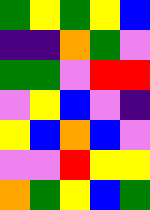[["green", "yellow", "green", "yellow", "blue"], ["indigo", "indigo", "orange", "green", "violet"], ["green", "green", "violet", "red", "red"], ["violet", "yellow", "blue", "violet", "indigo"], ["yellow", "blue", "orange", "blue", "violet"], ["violet", "violet", "red", "yellow", "yellow"], ["orange", "green", "yellow", "blue", "green"]]